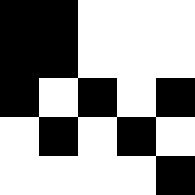[["black", "black", "white", "white", "white"], ["black", "black", "white", "white", "white"], ["black", "white", "black", "white", "black"], ["white", "black", "white", "black", "white"], ["white", "white", "white", "white", "black"]]